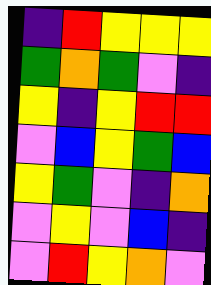[["indigo", "red", "yellow", "yellow", "yellow"], ["green", "orange", "green", "violet", "indigo"], ["yellow", "indigo", "yellow", "red", "red"], ["violet", "blue", "yellow", "green", "blue"], ["yellow", "green", "violet", "indigo", "orange"], ["violet", "yellow", "violet", "blue", "indigo"], ["violet", "red", "yellow", "orange", "violet"]]